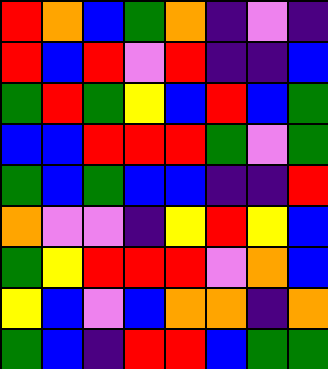[["red", "orange", "blue", "green", "orange", "indigo", "violet", "indigo"], ["red", "blue", "red", "violet", "red", "indigo", "indigo", "blue"], ["green", "red", "green", "yellow", "blue", "red", "blue", "green"], ["blue", "blue", "red", "red", "red", "green", "violet", "green"], ["green", "blue", "green", "blue", "blue", "indigo", "indigo", "red"], ["orange", "violet", "violet", "indigo", "yellow", "red", "yellow", "blue"], ["green", "yellow", "red", "red", "red", "violet", "orange", "blue"], ["yellow", "blue", "violet", "blue", "orange", "orange", "indigo", "orange"], ["green", "blue", "indigo", "red", "red", "blue", "green", "green"]]